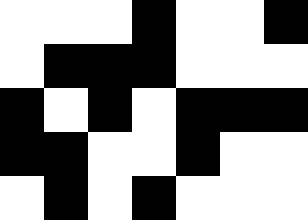[["white", "white", "white", "black", "white", "white", "black"], ["white", "black", "black", "black", "white", "white", "white"], ["black", "white", "black", "white", "black", "black", "black"], ["black", "black", "white", "white", "black", "white", "white"], ["white", "black", "white", "black", "white", "white", "white"]]